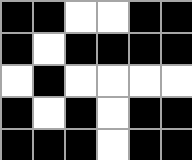[["black", "black", "white", "white", "black", "black"], ["black", "white", "black", "black", "black", "black"], ["white", "black", "white", "white", "white", "white"], ["black", "white", "black", "white", "black", "black"], ["black", "black", "black", "white", "black", "black"]]